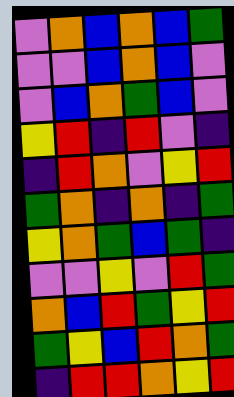[["violet", "orange", "blue", "orange", "blue", "green"], ["violet", "violet", "blue", "orange", "blue", "violet"], ["violet", "blue", "orange", "green", "blue", "violet"], ["yellow", "red", "indigo", "red", "violet", "indigo"], ["indigo", "red", "orange", "violet", "yellow", "red"], ["green", "orange", "indigo", "orange", "indigo", "green"], ["yellow", "orange", "green", "blue", "green", "indigo"], ["violet", "violet", "yellow", "violet", "red", "green"], ["orange", "blue", "red", "green", "yellow", "red"], ["green", "yellow", "blue", "red", "orange", "green"], ["indigo", "red", "red", "orange", "yellow", "red"]]